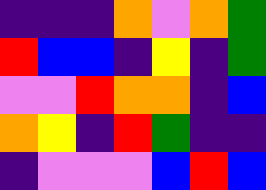[["indigo", "indigo", "indigo", "orange", "violet", "orange", "green"], ["red", "blue", "blue", "indigo", "yellow", "indigo", "green"], ["violet", "violet", "red", "orange", "orange", "indigo", "blue"], ["orange", "yellow", "indigo", "red", "green", "indigo", "indigo"], ["indigo", "violet", "violet", "violet", "blue", "red", "blue"]]